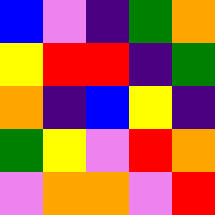[["blue", "violet", "indigo", "green", "orange"], ["yellow", "red", "red", "indigo", "green"], ["orange", "indigo", "blue", "yellow", "indigo"], ["green", "yellow", "violet", "red", "orange"], ["violet", "orange", "orange", "violet", "red"]]